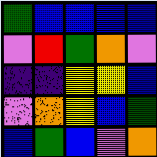[["green", "blue", "blue", "blue", "blue"], ["violet", "red", "green", "orange", "violet"], ["indigo", "indigo", "yellow", "yellow", "blue"], ["violet", "orange", "yellow", "blue", "green"], ["blue", "green", "blue", "violet", "orange"]]